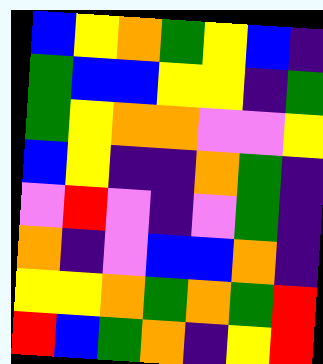[["blue", "yellow", "orange", "green", "yellow", "blue", "indigo"], ["green", "blue", "blue", "yellow", "yellow", "indigo", "green"], ["green", "yellow", "orange", "orange", "violet", "violet", "yellow"], ["blue", "yellow", "indigo", "indigo", "orange", "green", "indigo"], ["violet", "red", "violet", "indigo", "violet", "green", "indigo"], ["orange", "indigo", "violet", "blue", "blue", "orange", "indigo"], ["yellow", "yellow", "orange", "green", "orange", "green", "red"], ["red", "blue", "green", "orange", "indigo", "yellow", "red"]]